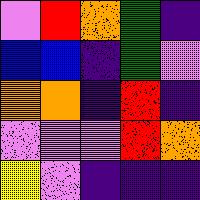[["violet", "red", "orange", "green", "indigo"], ["blue", "blue", "indigo", "green", "violet"], ["orange", "orange", "indigo", "red", "indigo"], ["violet", "violet", "violet", "red", "orange"], ["yellow", "violet", "indigo", "indigo", "indigo"]]